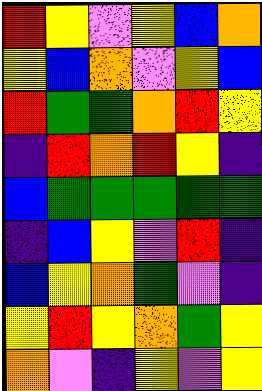[["red", "yellow", "violet", "yellow", "blue", "orange"], ["yellow", "blue", "orange", "violet", "yellow", "blue"], ["red", "green", "green", "orange", "red", "yellow"], ["indigo", "red", "orange", "red", "yellow", "indigo"], ["blue", "green", "green", "green", "green", "green"], ["indigo", "blue", "yellow", "violet", "red", "indigo"], ["blue", "yellow", "orange", "green", "violet", "indigo"], ["yellow", "red", "yellow", "orange", "green", "yellow"], ["orange", "violet", "indigo", "yellow", "violet", "yellow"]]